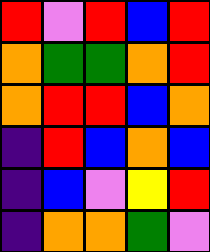[["red", "violet", "red", "blue", "red"], ["orange", "green", "green", "orange", "red"], ["orange", "red", "red", "blue", "orange"], ["indigo", "red", "blue", "orange", "blue"], ["indigo", "blue", "violet", "yellow", "red"], ["indigo", "orange", "orange", "green", "violet"]]